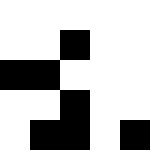[["white", "white", "white", "white", "white"], ["white", "white", "black", "white", "white"], ["black", "black", "white", "white", "white"], ["white", "white", "black", "white", "white"], ["white", "black", "black", "white", "black"]]